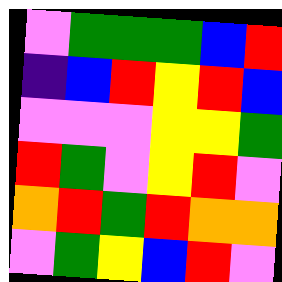[["violet", "green", "green", "green", "blue", "red"], ["indigo", "blue", "red", "yellow", "red", "blue"], ["violet", "violet", "violet", "yellow", "yellow", "green"], ["red", "green", "violet", "yellow", "red", "violet"], ["orange", "red", "green", "red", "orange", "orange"], ["violet", "green", "yellow", "blue", "red", "violet"]]